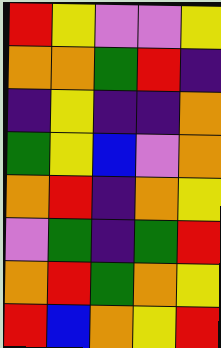[["red", "yellow", "violet", "violet", "yellow"], ["orange", "orange", "green", "red", "indigo"], ["indigo", "yellow", "indigo", "indigo", "orange"], ["green", "yellow", "blue", "violet", "orange"], ["orange", "red", "indigo", "orange", "yellow"], ["violet", "green", "indigo", "green", "red"], ["orange", "red", "green", "orange", "yellow"], ["red", "blue", "orange", "yellow", "red"]]